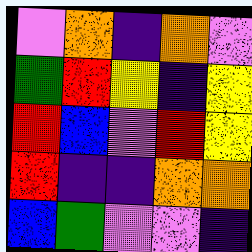[["violet", "orange", "indigo", "orange", "violet"], ["green", "red", "yellow", "indigo", "yellow"], ["red", "blue", "violet", "red", "yellow"], ["red", "indigo", "indigo", "orange", "orange"], ["blue", "green", "violet", "violet", "indigo"]]